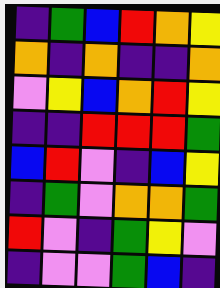[["indigo", "green", "blue", "red", "orange", "yellow"], ["orange", "indigo", "orange", "indigo", "indigo", "orange"], ["violet", "yellow", "blue", "orange", "red", "yellow"], ["indigo", "indigo", "red", "red", "red", "green"], ["blue", "red", "violet", "indigo", "blue", "yellow"], ["indigo", "green", "violet", "orange", "orange", "green"], ["red", "violet", "indigo", "green", "yellow", "violet"], ["indigo", "violet", "violet", "green", "blue", "indigo"]]